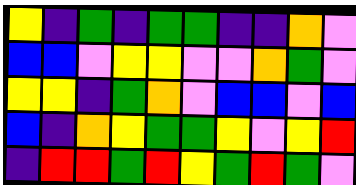[["yellow", "indigo", "green", "indigo", "green", "green", "indigo", "indigo", "orange", "violet"], ["blue", "blue", "violet", "yellow", "yellow", "violet", "violet", "orange", "green", "violet"], ["yellow", "yellow", "indigo", "green", "orange", "violet", "blue", "blue", "violet", "blue"], ["blue", "indigo", "orange", "yellow", "green", "green", "yellow", "violet", "yellow", "red"], ["indigo", "red", "red", "green", "red", "yellow", "green", "red", "green", "violet"]]